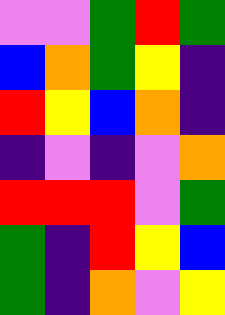[["violet", "violet", "green", "red", "green"], ["blue", "orange", "green", "yellow", "indigo"], ["red", "yellow", "blue", "orange", "indigo"], ["indigo", "violet", "indigo", "violet", "orange"], ["red", "red", "red", "violet", "green"], ["green", "indigo", "red", "yellow", "blue"], ["green", "indigo", "orange", "violet", "yellow"]]